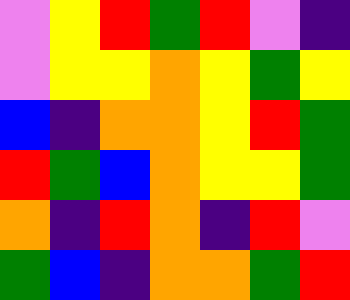[["violet", "yellow", "red", "green", "red", "violet", "indigo"], ["violet", "yellow", "yellow", "orange", "yellow", "green", "yellow"], ["blue", "indigo", "orange", "orange", "yellow", "red", "green"], ["red", "green", "blue", "orange", "yellow", "yellow", "green"], ["orange", "indigo", "red", "orange", "indigo", "red", "violet"], ["green", "blue", "indigo", "orange", "orange", "green", "red"]]